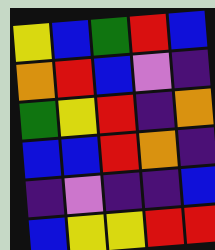[["yellow", "blue", "green", "red", "blue"], ["orange", "red", "blue", "violet", "indigo"], ["green", "yellow", "red", "indigo", "orange"], ["blue", "blue", "red", "orange", "indigo"], ["indigo", "violet", "indigo", "indigo", "blue"], ["blue", "yellow", "yellow", "red", "red"]]